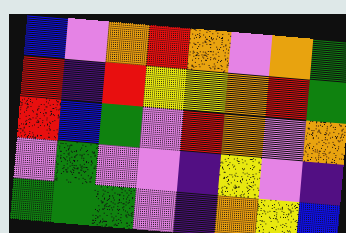[["blue", "violet", "orange", "red", "orange", "violet", "orange", "green"], ["red", "indigo", "red", "yellow", "yellow", "orange", "red", "green"], ["red", "blue", "green", "violet", "red", "orange", "violet", "orange"], ["violet", "green", "violet", "violet", "indigo", "yellow", "violet", "indigo"], ["green", "green", "green", "violet", "indigo", "orange", "yellow", "blue"]]